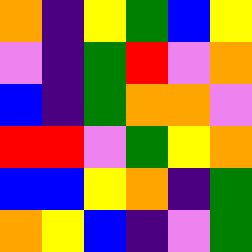[["orange", "indigo", "yellow", "green", "blue", "yellow"], ["violet", "indigo", "green", "red", "violet", "orange"], ["blue", "indigo", "green", "orange", "orange", "violet"], ["red", "red", "violet", "green", "yellow", "orange"], ["blue", "blue", "yellow", "orange", "indigo", "green"], ["orange", "yellow", "blue", "indigo", "violet", "green"]]